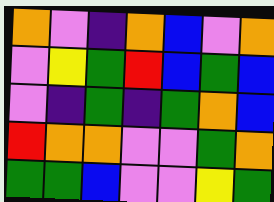[["orange", "violet", "indigo", "orange", "blue", "violet", "orange"], ["violet", "yellow", "green", "red", "blue", "green", "blue"], ["violet", "indigo", "green", "indigo", "green", "orange", "blue"], ["red", "orange", "orange", "violet", "violet", "green", "orange"], ["green", "green", "blue", "violet", "violet", "yellow", "green"]]